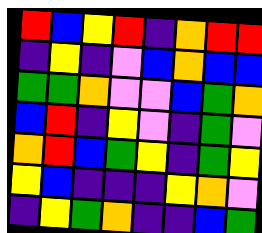[["red", "blue", "yellow", "red", "indigo", "orange", "red", "red"], ["indigo", "yellow", "indigo", "violet", "blue", "orange", "blue", "blue"], ["green", "green", "orange", "violet", "violet", "blue", "green", "orange"], ["blue", "red", "indigo", "yellow", "violet", "indigo", "green", "violet"], ["orange", "red", "blue", "green", "yellow", "indigo", "green", "yellow"], ["yellow", "blue", "indigo", "indigo", "indigo", "yellow", "orange", "violet"], ["indigo", "yellow", "green", "orange", "indigo", "indigo", "blue", "green"]]